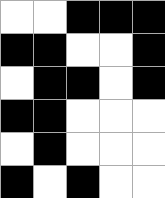[["white", "white", "black", "black", "black"], ["black", "black", "white", "white", "black"], ["white", "black", "black", "white", "black"], ["black", "black", "white", "white", "white"], ["white", "black", "white", "white", "white"], ["black", "white", "black", "white", "white"]]